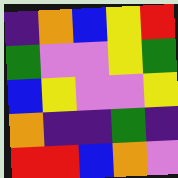[["indigo", "orange", "blue", "yellow", "red"], ["green", "violet", "violet", "yellow", "green"], ["blue", "yellow", "violet", "violet", "yellow"], ["orange", "indigo", "indigo", "green", "indigo"], ["red", "red", "blue", "orange", "violet"]]